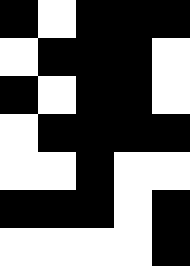[["black", "white", "black", "black", "black"], ["white", "black", "black", "black", "white"], ["black", "white", "black", "black", "white"], ["white", "black", "black", "black", "black"], ["white", "white", "black", "white", "white"], ["black", "black", "black", "white", "black"], ["white", "white", "white", "white", "black"]]